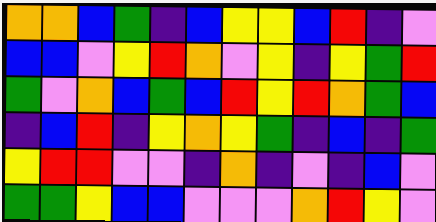[["orange", "orange", "blue", "green", "indigo", "blue", "yellow", "yellow", "blue", "red", "indigo", "violet"], ["blue", "blue", "violet", "yellow", "red", "orange", "violet", "yellow", "indigo", "yellow", "green", "red"], ["green", "violet", "orange", "blue", "green", "blue", "red", "yellow", "red", "orange", "green", "blue"], ["indigo", "blue", "red", "indigo", "yellow", "orange", "yellow", "green", "indigo", "blue", "indigo", "green"], ["yellow", "red", "red", "violet", "violet", "indigo", "orange", "indigo", "violet", "indigo", "blue", "violet"], ["green", "green", "yellow", "blue", "blue", "violet", "violet", "violet", "orange", "red", "yellow", "violet"]]